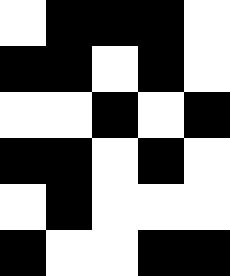[["white", "black", "black", "black", "white"], ["black", "black", "white", "black", "white"], ["white", "white", "black", "white", "black"], ["black", "black", "white", "black", "white"], ["white", "black", "white", "white", "white"], ["black", "white", "white", "black", "black"]]